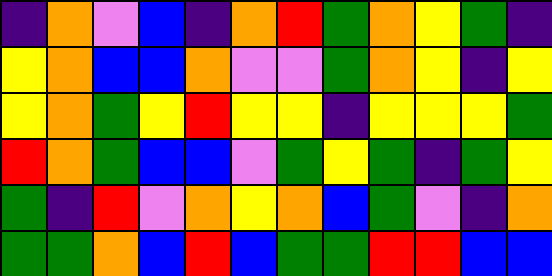[["indigo", "orange", "violet", "blue", "indigo", "orange", "red", "green", "orange", "yellow", "green", "indigo"], ["yellow", "orange", "blue", "blue", "orange", "violet", "violet", "green", "orange", "yellow", "indigo", "yellow"], ["yellow", "orange", "green", "yellow", "red", "yellow", "yellow", "indigo", "yellow", "yellow", "yellow", "green"], ["red", "orange", "green", "blue", "blue", "violet", "green", "yellow", "green", "indigo", "green", "yellow"], ["green", "indigo", "red", "violet", "orange", "yellow", "orange", "blue", "green", "violet", "indigo", "orange"], ["green", "green", "orange", "blue", "red", "blue", "green", "green", "red", "red", "blue", "blue"]]